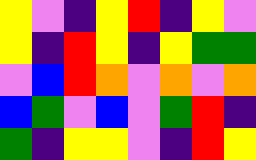[["yellow", "violet", "indigo", "yellow", "red", "indigo", "yellow", "violet"], ["yellow", "indigo", "red", "yellow", "indigo", "yellow", "green", "green"], ["violet", "blue", "red", "orange", "violet", "orange", "violet", "orange"], ["blue", "green", "violet", "blue", "violet", "green", "red", "indigo"], ["green", "indigo", "yellow", "yellow", "violet", "indigo", "red", "yellow"]]